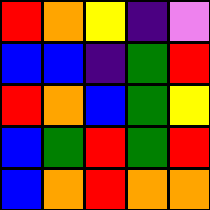[["red", "orange", "yellow", "indigo", "violet"], ["blue", "blue", "indigo", "green", "red"], ["red", "orange", "blue", "green", "yellow"], ["blue", "green", "red", "green", "red"], ["blue", "orange", "red", "orange", "orange"]]